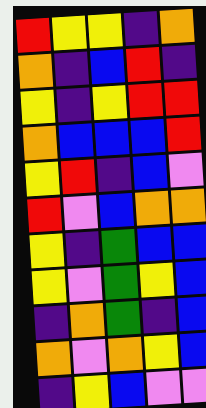[["red", "yellow", "yellow", "indigo", "orange"], ["orange", "indigo", "blue", "red", "indigo"], ["yellow", "indigo", "yellow", "red", "red"], ["orange", "blue", "blue", "blue", "red"], ["yellow", "red", "indigo", "blue", "violet"], ["red", "violet", "blue", "orange", "orange"], ["yellow", "indigo", "green", "blue", "blue"], ["yellow", "violet", "green", "yellow", "blue"], ["indigo", "orange", "green", "indigo", "blue"], ["orange", "violet", "orange", "yellow", "blue"], ["indigo", "yellow", "blue", "violet", "violet"]]